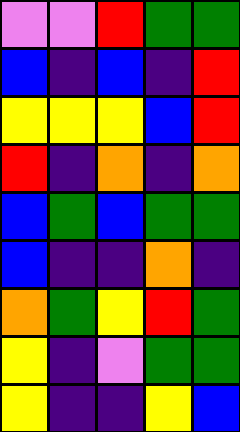[["violet", "violet", "red", "green", "green"], ["blue", "indigo", "blue", "indigo", "red"], ["yellow", "yellow", "yellow", "blue", "red"], ["red", "indigo", "orange", "indigo", "orange"], ["blue", "green", "blue", "green", "green"], ["blue", "indigo", "indigo", "orange", "indigo"], ["orange", "green", "yellow", "red", "green"], ["yellow", "indigo", "violet", "green", "green"], ["yellow", "indigo", "indigo", "yellow", "blue"]]